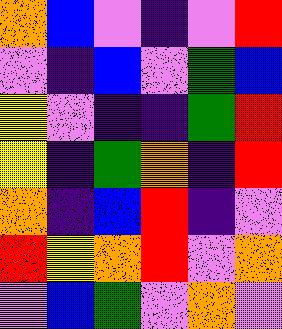[["orange", "blue", "violet", "indigo", "violet", "red"], ["violet", "indigo", "blue", "violet", "green", "blue"], ["yellow", "violet", "indigo", "indigo", "green", "red"], ["yellow", "indigo", "green", "orange", "indigo", "red"], ["orange", "indigo", "blue", "red", "indigo", "violet"], ["red", "yellow", "orange", "red", "violet", "orange"], ["violet", "blue", "green", "violet", "orange", "violet"]]